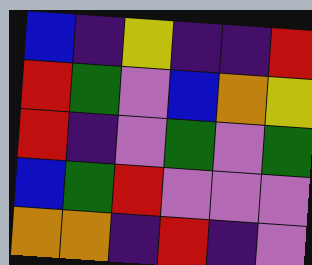[["blue", "indigo", "yellow", "indigo", "indigo", "red"], ["red", "green", "violet", "blue", "orange", "yellow"], ["red", "indigo", "violet", "green", "violet", "green"], ["blue", "green", "red", "violet", "violet", "violet"], ["orange", "orange", "indigo", "red", "indigo", "violet"]]